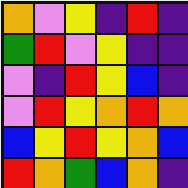[["orange", "violet", "yellow", "indigo", "red", "indigo"], ["green", "red", "violet", "yellow", "indigo", "indigo"], ["violet", "indigo", "red", "yellow", "blue", "indigo"], ["violet", "red", "yellow", "orange", "red", "orange"], ["blue", "yellow", "red", "yellow", "orange", "blue"], ["red", "orange", "green", "blue", "orange", "indigo"]]